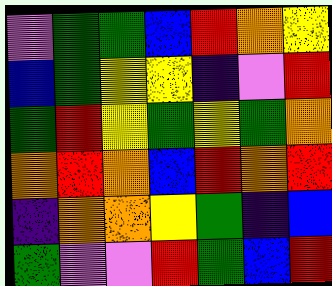[["violet", "green", "green", "blue", "red", "orange", "yellow"], ["blue", "green", "yellow", "yellow", "indigo", "violet", "red"], ["green", "red", "yellow", "green", "yellow", "green", "orange"], ["orange", "red", "orange", "blue", "red", "orange", "red"], ["indigo", "orange", "orange", "yellow", "green", "indigo", "blue"], ["green", "violet", "violet", "red", "green", "blue", "red"]]